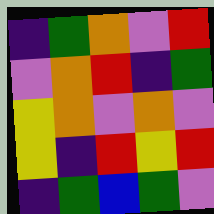[["indigo", "green", "orange", "violet", "red"], ["violet", "orange", "red", "indigo", "green"], ["yellow", "orange", "violet", "orange", "violet"], ["yellow", "indigo", "red", "yellow", "red"], ["indigo", "green", "blue", "green", "violet"]]